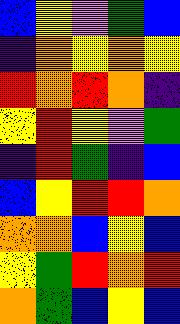[["blue", "yellow", "violet", "green", "blue"], ["indigo", "orange", "yellow", "orange", "yellow"], ["red", "orange", "red", "orange", "indigo"], ["yellow", "red", "yellow", "violet", "green"], ["indigo", "red", "green", "indigo", "blue"], ["blue", "yellow", "red", "red", "orange"], ["orange", "orange", "blue", "yellow", "blue"], ["yellow", "green", "red", "orange", "red"], ["orange", "green", "blue", "yellow", "blue"]]